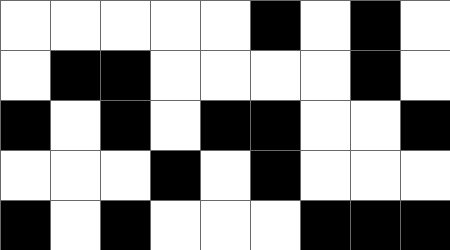[["white", "white", "white", "white", "white", "black", "white", "black", "white"], ["white", "black", "black", "white", "white", "white", "white", "black", "white"], ["black", "white", "black", "white", "black", "black", "white", "white", "black"], ["white", "white", "white", "black", "white", "black", "white", "white", "white"], ["black", "white", "black", "white", "white", "white", "black", "black", "black"]]